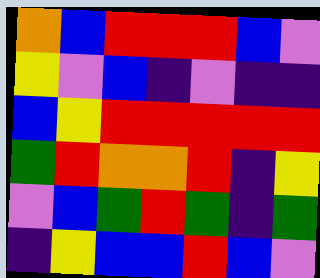[["orange", "blue", "red", "red", "red", "blue", "violet"], ["yellow", "violet", "blue", "indigo", "violet", "indigo", "indigo"], ["blue", "yellow", "red", "red", "red", "red", "red"], ["green", "red", "orange", "orange", "red", "indigo", "yellow"], ["violet", "blue", "green", "red", "green", "indigo", "green"], ["indigo", "yellow", "blue", "blue", "red", "blue", "violet"]]